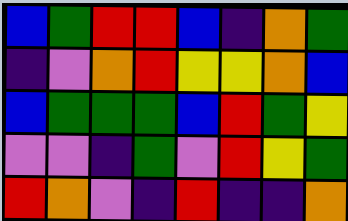[["blue", "green", "red", "red", "blue", "indigo", "orange", "green"], ["indigo", "violet", "orange", "red", "yellow", "yellow", "orange", "blue"], ["blue", "green", "green", "green", "blue", "red", "green", "yellow"], ["violet", "violet", "indigo", "green", "violet", "red", "yellow", "green"], ["red", "orange", "violet", "indigo", "red", "indigo", "indigo", "orange"]]